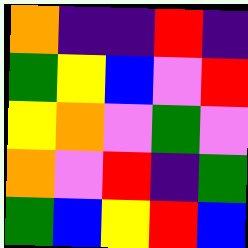[["orange", "indigo", "indigo", "red", "indigo"], ["green", "yellow", "blue", "violet", "red"], ["yellow", "orange", "violet", "green", "violet"], ["orange", "violet", "red", "indigo", "green"], ["green", "blue", "yellow", "red", "blue"]]